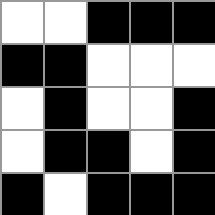[["white", "white", "black", "black", "black"], ["black", "black", "white", "white", "white"], ["white", "black", "white", "white", "black"], ["white", "black", "black", "white", "black"], ["black", "white", "black", "black", "black"]]